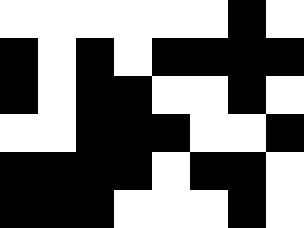[["white", "white", "white", "white", "white", "white", "black", "white"], ["black", "white", "black", "white", "black", "black", "black", "black"], ["black", "white", "black", "black", "white", "white", "black", "white"], ["white", "white", "black", "black", "black", "white", "white", "black"], ["black", "black", "black", "black", "white", "black", "black", "white"], ["black", "black", "black", "white", "white", "white", "black", "white"]]